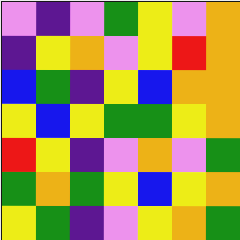[["violet", "indigo", "violet", "green", "yellow", "violet", "orange"], ["indigo", "yellow", "orange", "violet", "yellow", "red", "orange"], ["blue", "green", "indigo", "yellow", "blue", "orange", "orange"], ["yellow", "blue", "yellow", "green", "green", "yellow", "orange"], ["red", "yellow", "indigo", "violet", "orange", "violet", "green"], ["green", "orange", "green", "yellow", "blue", "yellow", "orange"], ["yellow", "green", "indigo", "violet", "yellow", "orange", "green"]]